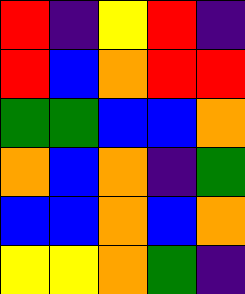[["red", "indigo", "yellow", "red", "indigo"], ["red", "blue", "orange", "red", "red"], ["green", "green", "blue", "blue", "orange"], ["orange", "blue", "orange", "indigo", "green"], ["blue", "blue", "orange", "blue", "orange"], ["yellow", "yellow", "orange", "green", "indigo"]]